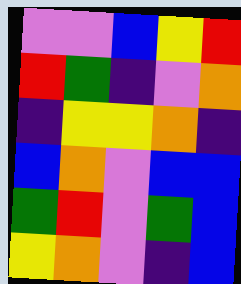[["violet", "violet", "blue", "yellow", "red"], ["red", "green", "indigo", "violet", "orange"], ["indigo", "yellow", "yellow", "orange", "indigo"], ["blue", "orange", "violet", "blue", "blue"], ["green", "red", "violet", "green", "blue"], ["yellow", "orange", "violet", "indigo", "blue"]]